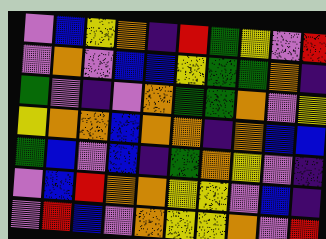[["violet", "blue", "yellow", "orange", "indigo", "red", "green", "yellow", "violet", "red"], ["violet", "orange", "violet", "blue", "blue", "yellow", "green", "green", "orange", "indigo"], ["green", "violet", "indigo", "violet", "orange", "green", "green", "orange", "violet", "yellow"], ["yellow", "orange", "orange", "blue", "orange", "orange", "indigo", "orange", "blue", "blue"], ["green", "blue", "violet", "blue", "indigo", "green", "orange", "yellow", "violet", "indigo"], ["violet", "blue", "red", "orange", "orange", "yellow", "yellow", "violet", "blue", "indigo"], ["violet", "red", "blue", "violet", "orange", "yellow", "yellow", "orange", "violet", "red"]]